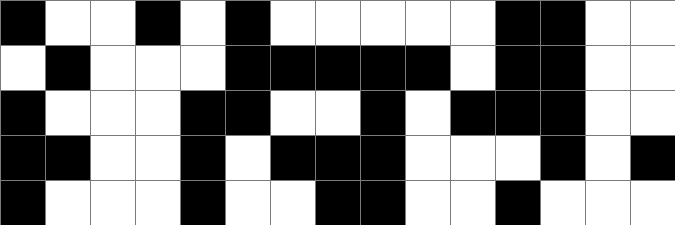[["black", "white", "white", "black", "white", "black", "white", "white", "white", "white", "white", "black", "black", "white", "white"], ["white", "black", "white", "white", "white", "black", "black", "black", "black", "black", "white", "black", "black", "white", "white"], ["black", "white", "white", "white", "black", "black", "white", "white", "black", "white", "black", "black", "black", "white", "white"], ["black", "black", "white", "white", "black", "white", "black", "black", "black", "white", "white", "white", "black", "white", "black"], ["black", "white", "white", "white", "black", "white", "white", "black", "black", "white", "white", "black", "white", "white", "white"]]